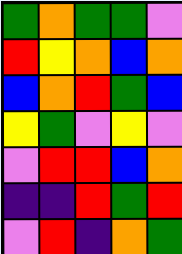[["green", "orange", "green", "green", "violet"], ["red", "yellow", "orange", "blue", "orange"], ["blue", "orange", "red", "green", "blue"], ["yellow", "green", "violet", "yellow", "violet"], ["violet", "red", "red", "blue", "orange"], ["indigo", "indigo", "red", "green", "red"], ["violet", "red", "indigo", "orange", "green"]]